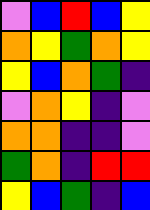[["violet", "blue", "red", "blue", "yellow"], ["orange", "yellow", "green", "orange", "yellow"], ["yellow", "blue", "orange", "green", "indigo"], ["violet", "orange", "yellow", "indigo", "violet"], ["orange", "orange", "indigo", "indigo", "violet"], ["green", "orange", "indigo", "red", "red"], ["yellow", "blue", "green", "indigo", "blue"]]